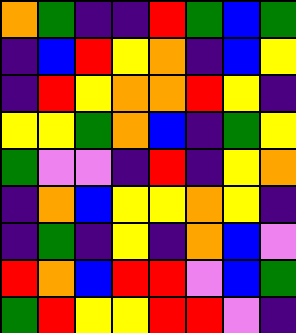[["orange", "green", "indigo", "indigo", "red", "green", "blue", "green"], ["indigo", "blue", "red", "yellow", "orange", "indigo", "blue", "yellow"], ["indigo", "red", "yellow", "orange", "orange", "red", "yellow", "indigo"], ["yellow", "yellow", "green", "orange", "blue", "indigo", "green", "yellow"], ["green", "violet", "violet", "indigo", "red", "indigo", "yellow", "orange"], ["indigo", "orange", "blue", "yellow", "yellow", "orange", "yellow", "indigo"], ["indigo", "green", "indigo", "yellow", "indigo", "orange", "blue", "violet"], ["red", "orange", "blue", "red", "red", "violet", "blue", "green"], ["green", "red", "yellow", "yellow", "red", "red", "violet", "indigo"]]